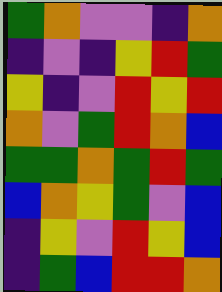[["green", "orange", "violet", "violet", "indigo", "orange"], ["indigo", "violet", "indigo", "yellow", "red", "green"], ["yellow", "indigo", "violet", "red", "yellow", "red"], ["orange", "violet", "green", "red", "orange", "blue"], ["green", "green", "orange", "green", "red", "green"], ["blue", "orange", "yellow", "green", "violet", "blue"], ["indigo", "yellow", "violet", "red", "yellow", "blue"], ["indigo", "green", "blue", "red", "red", "orange"]]